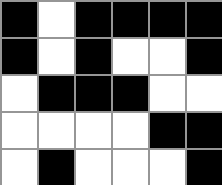[["black", "white", "black", "black", "black", "black"], ["black", "white", "black", "white", "white", "black"], ["white", "black", "black", "black", "white", "white"], ["white", "white", "white", "white", "black", "black"], ["white", "black", "white", "white", "white", "black"]]